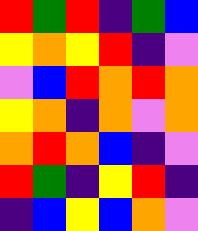[["red", "green", "red", "indigo", "green", "blue"], ["yellow", "orange", "yellow", "red", "indigo", "violet"], ["violet", "blue", "red", "orange", "red", "orange"], ["yellow", "orange", "indigo", "orange", "violet", "orange"], ["orange", "red", "orange", "blue", "indigo", "violet"], ["red", "green", "indigo", "yellow", "red", "indigo"], ["indigo", "blue", "yellow", "blue", "orange", "violet"]]